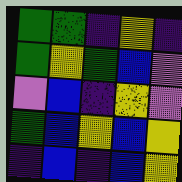[["green", "green", "indigo", "yellow", "indigo"], ["green", "yellow", "green", "blue", "violet"], ["violet", "blue", "indigo", "yellow", "violet"], ["green", "blue", "yellow", "blue", "yellow"], ["indigo", "blue", "indigo", "blue", "yellow"]]